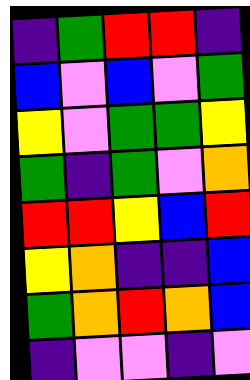[["indigo", "green", "red", "red", "indigo"], ["blue", "violet", "blue", "violet", "green"], ["yellow", "violet", "green", "green", "yellow"], ["green", "indigo", "green", "violet", "orange"], ["red", "red", "yellow", "blue", "red"], ["yellow", "orange", "indigo", "indigo", "blue"], ["green", "orange", "red", "orange", "blue"], ["indigo", "violet", "violet", "indigo", "violet"]]